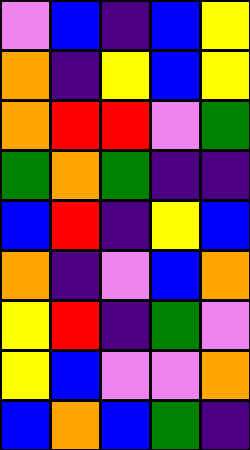[["violet", "blue", "indigo", "blue", "yellow"], ["orange", "indigo", "yellow", "blue", "yellow"], ["orange", "red", "red", "violet", "green"], ["green", "orange", "green", "indigo", "indigo"], ["blue", "red", "indigo", "yellow", "blue"], ["orange", "indigo", "violet", "blue", "orange"], ["yellow", "red", "indigo", "green", "violet"], ["yellow", "blue", "violet", "violet", "orange"], ["blue", "orange", "blue", "green", "indigo"]]